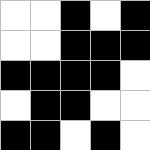[["white", "white", "black", "white", "black"], ["white", "white", "black", "black", "black"], ["black", "black", "black", "black", "white"], ["white", "black", "black", "white", "white"], ["black", "black", "white", "black", "white"]]